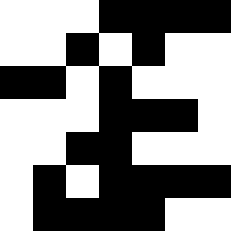[["white", "white", "white", "black", "black", "black", "black"], ["white", "white", "black", "white", "black", "white", "white"], ["black", "black", "white", "black", "white", "white", "white"], ["white", "white", "white", "black", "black", "black", "white"], ["white", "white", "black", "black", "white", "white", "white"], ["white", "black", "white", "black", "black", "black", "black"], ["white", "black", "black", "black", "black", "white", "white"]]